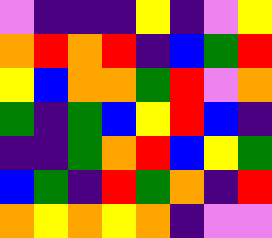[["violet", "indigo", "indigo", "indigo", "yellow", "indigo", "violet", "yellow"], ["orange", "red", "orange", "red", "indigo", "blue", "green", "red"], ["yellow", "blue", "orange", "orange", "green", "red", "violet", "orange"], ["green", "indigo", "green", "blue", "yellow", "red", "blue", "indigo"], ["indigo", "indigo", "green", "orange", "red", "blue", "yellow", "green"], ["blue", "green", "indigo", "red", "green", "orange", "indigo", "red"], ["orange", "yellow", "orange", "yellow", "orange", "indigo", "violet", "violet"]]